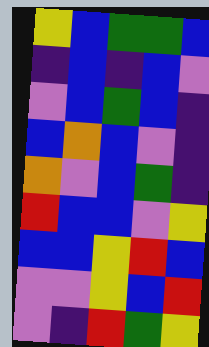[["yellow", "blue", "green", "green", "blue"], ["indigo", "blue", "indigo", "blue", "violet"], ["violet", "blue", "green", "blue", "indigo"], ["blue", "orange", "blue", "violet", "indigo"], ["orange", "violet", "blue", "green", "indigo"], ["red", "blue", "blue", "violet", "yellow"], ["blue", "blue", "yellow", "red", "blue"], ["violet", "violet", "yellow", "blue", "red"], ["violet", "indigo", "red", "green", "yellow"]]